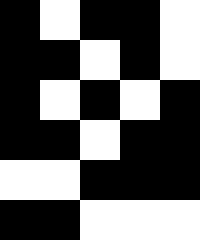[["black", "white", "black", "black", "white"], ["black", "black", "white", "black", "white"], ["black", "white", "black", "white", "black"], ["black", "black", "white", "black", "black"], ["white", "white", "black", "black", "black"], ["black", "black", "white", "white", "white"]]